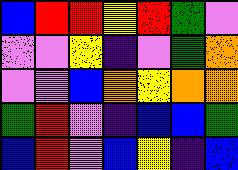[["blue", "red", "red", "yellow", "red", "green", "violet"], ["violet", "violet", "yellow", "indigo", "violet", "green", "orange"], ["violet", "violet", "blue", "orange", "yellow", "orange", "orange"], ["green", "red", "violet", "indigo", "blue", "blue", "green"], ["blue", "red", "violet", "blue", "yellow", "indigo", "blue"]]